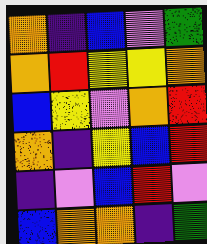[["orange", "indigo", "blue", "violet", "green"], ["orange", "red", "yellow", "yellow", "orange"], ["blue", "yellow", "violet", "orange", "red"], ["orange", "indigo", "yellow", "blue", "red"], ["indigo", "violet", "blue", "red", "violet"], ["blue", "orange", "orange", "indigo", "green"]]